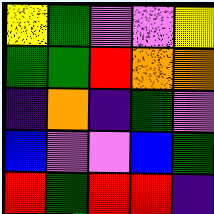[["yellow", "green", "violet", "violet", "yellow"], ["green", "green", "red", "orange", "orange"], ["indigo", "orange", "indigo", "green", "violet"], ["blue", "violet", "violet", "blue", "green"], ["red", "green", "red", "red", "indigo"]]